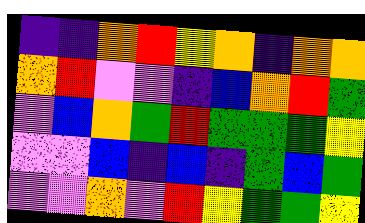[["indigo", "indigo", "orange", "red", "yellow", "orange", "indigo", "orange", "orange"], ["orange", "red", "violet", "violet", "indigo", "blue", "orange", "red", "green"], ["violet", "blue", "orange", "green", "red", "green", "green", "green", "yellow"], ["violet", "violet", "blue", "indigo", "blue", "indigo", "green", "blue", "green"], ["violet", "violet", "orange", "violet", "red", "yellow", "green", "green", "yellow"]]